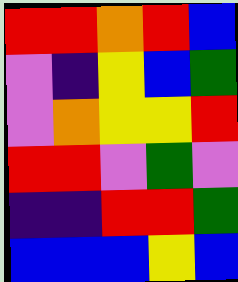[["red", "red", "orange", "red", "blue"], ["violet", "indigo", "yellow", "blue", "green"], ["violet", "orange", "yellow", "yellow", "red"], ["red", "red", "violet", "green", "violet"], ["indigo", "indigo", "red", "red", "green"], ["blue", "blue", "blue", "yellow", "blue"]]